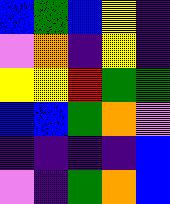[["blue", "green", "blue", "yellow", "indigo"], ["violet", "orange", "indigo", "yellow", "indigo"], ["yellow", "yellow", "red", "green", "green"], ["blue", "blue", "green", "orange", "violet"], ["indigo", "indigo", "indigo", "indigo", "blue"], ["violet", "indigo", "green", "orange", "blue"]]